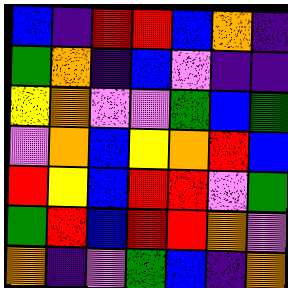[["blue", "indigo", "red", "red", "blue", "orange", "indigo"], ["green", "orange", "indigo", "blue", "violet", "indigo", "indigo"], ["yellow", "orange", "violet", "violet", "green", "blue", "green"], ["violet", "orange", "blue", "yellow", "orange", "red", "blue"], ["red", "yellow", "blue", "red", "red", "violet", "green"], ["green", "red", "blue", "red", "red", "orange", "violet"], ["orange", "indigo", "violet", "green", "blue", "indigo", "orange"]]